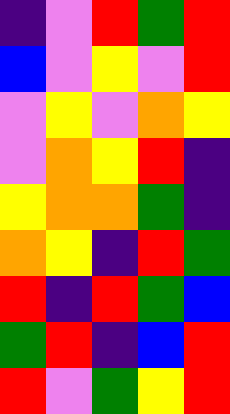[["indigo", "violet", "red", "green", "red"], ["blue", "violet", "yellow", "violet", "red"], ["violet", "yellow", "violet", "orange", "yellow"], ["violet", "orange", "yellow", "red", "indigo"], ["yellow", "orange", "orange", "green", "indigo"], ["orange", "yellow", "indigo", "red", "green"], ["red", "indigo", "red", "green", "blue"], ["green", "red", "indigo", "blue", "red"], ["red", "violet", "green", "yellow", "red"]]